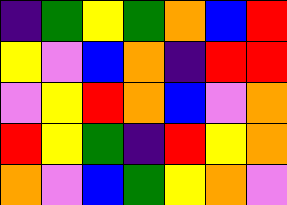[["indigo", "green", "yellow", "green", "orange", "blue", "red"], ["yellow", "violet", "blue", "orange", "indigo", "red", "red"], ["violet", "yellow", "red", "orange", "blue", "violet", "orange"], ["red", "yellow", "green", "indigo", "red", "yellow", "orange"], ["orange", "violet", "blue", "green", "yellow", "orange", "violet"]]